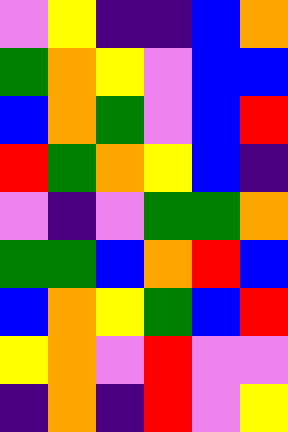[["violet", "yellow", "indigo", "indigo", "blue", "orange"], ["green", "orange", "yellow", "violet", "blue", "blue"], ["blue", "orange", "green", "violet", "blue", "red"], ["red", "green", "orange", "yellow", "blue", "indigo"], ["violet", "indigo", "violet", "green", "green", "orange"], ["green", "green", "blue", "orange", "red", "blue"], ["blue", "orange", "yellow", "green", "blue", "red"], ["yellow", "orange", "violet", "red", "violet", "violet"], ["indigo", "orange", "indigo", "red", "violet", "yellow"]]